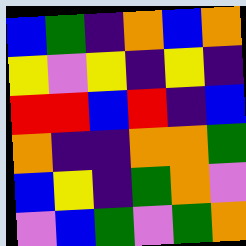[["blue", "green", "indigo", "orange", "blue", "orange"], ["yellow", "violet", "yellow", "indigo", "yellow", "indigo"], ["red", "red", "blue", "red", "indigo", "blue"], ["orange", "indigo", "indigo", "orange", "orange", "green"], ["blue", "yellow", "indigo", "green", "orange", "violet"], ["violet", "blue", "green", "violet", "green", "orange"]]